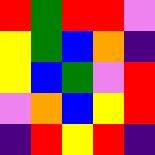[["red", "green", "red", "red", "violet"], ["yellow", "green", "blue", "orange", "indigo"], ["yellow", "blue", "green", "violet", "red"], ["violet", "orange", "blue", "yellow", "red"], ["indigo", "red", "yellow", "red", "indigo"]]